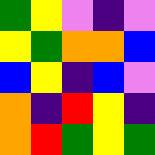[["green", "yellow", "violet", "indigo", "violet"], ["yellow", "green", "orange", "orange", "blue"], ["blue", "yellow", "indigo", "blue", "violet"], ["orange", "indigo", "red", "yellow", "indigo"], ["orange", "red", "green", "yellow", "green"]]